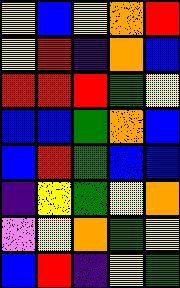[["yellow", "blue", "yellow", "orange", "red"], ["yellow", "red", "indigo", "orange", "blue"], ["red", "red", "red", "green", "yellow"], ["blue", "blue", "green", "orange", "blue"], ["blue", "red", "green", "blue", "blue"], ["indigo", "yellow", "green", "yellow", "orange"], ["violet", "yellow", "orange", "green", "yellow"], ["blue", "red", "indigo", "yellow", "green"]]